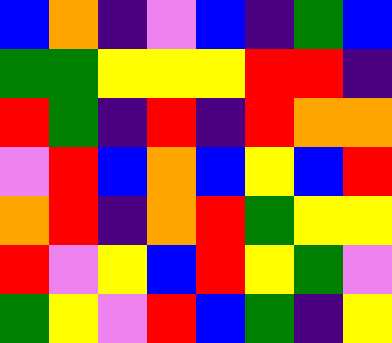[["blue", "orange", "indigo", "violet", "blue", "indigo", "green", "blue"], ["green", "green", "yellow", "yellow", "yellow", "red", "red", "indigo"], ["red", "green", "indigo", "red", "indigo", "red", "orange", "orange"], ["violet", "red", "blue", "orange", "blue", "yellow", "blue", "red"], ["orange", "red", "indigo", "orange", "red", "green", "yellow", "yellow"], ["red", "violet", "yellow", "blue", "red", "yellow", "green", "violet"], ["green", "yellow", "violet", "red", "blue", "green", "indigo", "yellow"]]